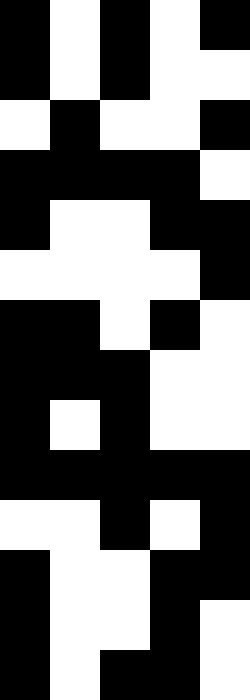[["black", "white", "black", "white", "black"], ["black", "white", "black", "white", "white"], ["white", "black", "white", "white", "black"], ["black", "black", "black", "black", "white"], ["black", "white", "white", "black", "black"], ["white", "white", "white", "white", "black"], ["black", "black", "white", "black", "white"], ["black", "black", "black", "white", "white"], ["black", "white", "black", "white", "white"], ["black", "black", "black", "black", "black"], ["white", "white", "black", "white", "black"], ["black", "white", "white", "black", "black"], ["black", "white", "white", "black", "white"], ["black", "white", "black", "black", "white"]]